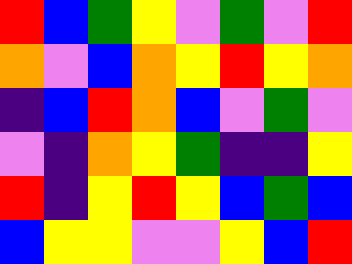[["red", "blue", "green", "yellow", "violet", "green", "violet", "red"], ["orange", "violet", "blue", "orange", "yellow", "red", "yellow", "orange"], ["indigo", "blue", "red", "orange", "blue", "violet", "green", "violet"], ["violet", "indigo", "orange", "yellow", "green", "indigo", "indigo", "yellow"], ["red", "indigo", "yellow", "red", "yellow", "blue", "green", "blue"], ["blue", "yellow", "yellow", "violet", "violet", "yellow", "blue", "red"]]